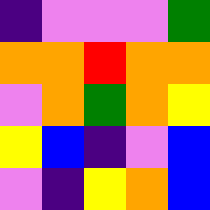[["indigo", "violet", "violet", "violet", "green"], ["orange", "orange", "red", "orange", "orange"], ["violet", "orange", "green", "orange", "yellow"], ["yellow", "blue", "indigo", "violet", "blue"], ["violet", "indigo", "yellow", "orange", "blue"]]